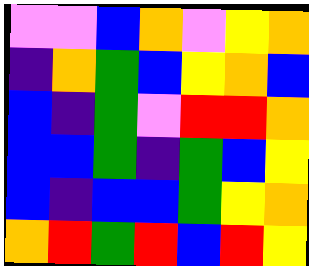[["violet", "violet", "blue", "orange", "violet", "yellow", "orange"], ["indigo", "orange", "green", "blue", "yellow", "orange", "blue"], ["blue", "indigo", "green", "violet", "red", "red", "orange"], ["blue", "blue", "green", "indigo", "green", "blue", "yellow"], ["blue", "indigo", "blue", "blue", "green", "yellow", "orange"], ["orange", "red", "green", "red", "blue", "red", "yellow"]]